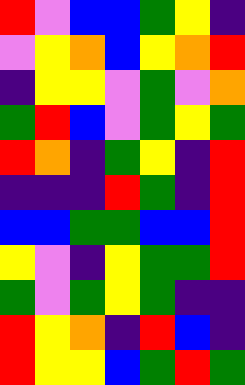[["red", "violet", "blue", "blue", "green", "yellow", "indigo"], ["violet", "yellow", "orange", "blue", "yellow", "orange", "red"], ["indigo", "yellow", "yellow", "violet", "green", "violet", "orange"], ["green", "red", "blue", "violet", "green", "yellow", "green"], ["red", "orange", "indigo", "green", "yellow", "indigo", "red"], ["indigo", "indigo", "indigo", "red", "green", "indigo", "red"], ["blue", "blue", "green", "green", "blue", "blue", "red"], ["yellow", "violet", "indigo", "yellow", "green", "green", "red"], ["green", "violet", "green", "yellow", "green", "indigo", "indigo"], ["red", "yellow", "orange", "indigo", "red", "blue", "indigo"], ["red", "yellow", "yellow", "blue", "green", "red", "green"]]